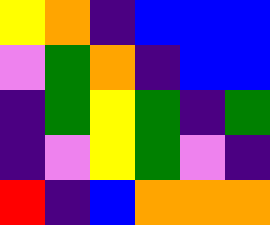[["yellow", "orange", "indigo", "blue", "blue", "blue"], ["violet", "green", "orange", "indigo", "blue", "blue"], ["indigo", "green", "yellow", "green", "indigo", "green"], ["indigo", "violet", "yellow", "green", "violet", "indigo"], ["red", "indigo", "blue", "orange", "orange", "orange"]]